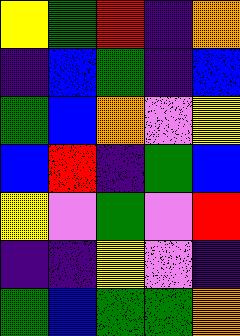[["yellow", "green", "red", "indigo", "orange"], ["indigo", "blue", "green", "indigo", "blue"], ["green", "blue", "orange", "violet", "yellow"], ["blue", "red", "indigo", "green", "blue"], ["yellow", "violet", "green", "violet", "red"], ["indigo", "indigo", "yellow", "violet", "indigo"], ["green", "blue", "green", "green", "orange"]]